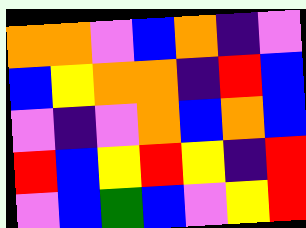[["orange", "orange", "violet", "blue", "orange", "indigo", "violet"], ["blue", "yellow", "orange", "orange", "indigo", "red", "blue"], ["violet", "indigo", "violet", "orange", "blue", "orange", "blue"], ["red", "blue", "yellow", "red", "yellow", "indigo", "red"], ["violet", "blue", "green", "blue", "violet", "yellow", "red"]]